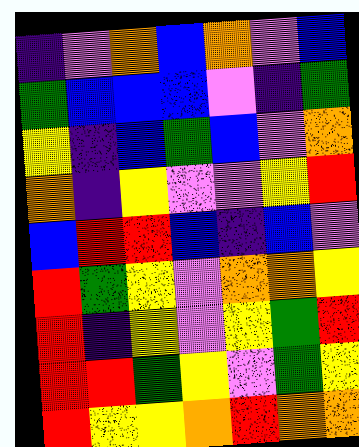[["indigo", "violet", "orange", "blue", "orange", "violet", "blue"], ["green", "blue", "blue", "blue", "violet", "indigo", "green"], ["yellow", "indigo", "blue", "green", "blue", "violet", "orange"], ["orange", "indigo", "yellow", "violet", "violet", "yellow", "red"], ["blue", "red", "red", "blue", "indigo", "blue", "violet"], ["red", "green", "yellow", "violet", "orange", "orange", "yellow"], ["red", "indigo", "yellow", "violet", "yellow", "green", "red"], ["red", "red", "green", "yellow", "violet", "green", "yellow"], ["red", "yellow", "yellow", "orange", "red", "orange", "orange"]]